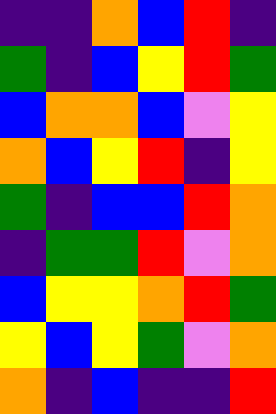[["indigo", "indigo", "orange", "blue", "red", "indigo"], ["green", "indigo", "blue", "yellow", "red", "green"], ["blue", "orange", "orange", "blue", "violet", "yellow"], ["orange", "blue", "yellow", "red", "indigo", "yellow"], ["green", "indigo", "blue", "blue", "red", "orange"], ["indigo", "green", "green", "red", "violet", "orange"], ["blue", "yellow", "yellow", "orange", "red", "green"], ["yellow", "blue", "yellow", "green", "violet", "orange"], ["orange", "indigo", "blue", "indigo", "indigo", "red"]]